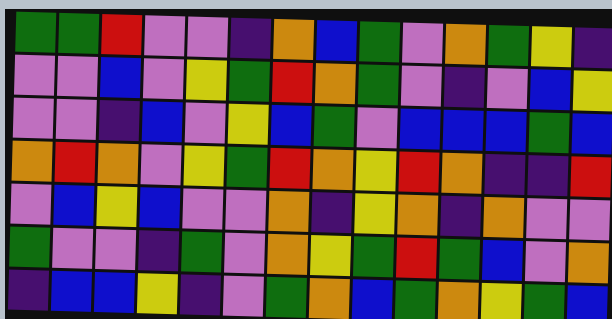[["green", "green", "red", "violet", "violet", "indigo", "orange", "blue", "green", "violet", "orange", "green", "yellow", "indigo"], ["violet", "violet", "blue", "violet", "yellow", "green", "red", "orange", "green", "violet", "indigo", "violet", "blue", "yellow"], ["violet", "violet", "indigo", "blue", "violet", "yellow", "blue", "green", "violet", "blue", "blue", "blue", "green", "blue"], ["orange", "red", "orange", "violet", "yellow", "green", "red", "orange", "yellow", "red", "orange", "indigo", "indigo", "red"], ["violet", "blue", "yellow", "blue", "violet", "violet", "orange", "indigo", "yellow", "orange", "indigo", "orange", "violet", "violet"], ["green", "violet", "violet", "indigo", "green", "violet", "orange", "yellow", "green", "red", "green", "blue", "violet", "orange"], ["indigo", "blue", "blue", "yellow", "indigo", "violet", "green", "orange", "blue", "green", "orange", "yellow", "green", "blue"]]